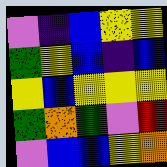[["violet", "indigo", "blue", "yellow", "yellow"], ["green", "yellow", "blue", "indigo", "blue"], ["yellow", "blue", "yellow", "yellow", "yellow"], ["green", "orange", "green", "violet", "red"], ["violet", "blue", "blue", "yellow", "orange"]]